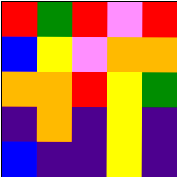[["red", "green", "red", "violet", "red"], ["blue", "yellow", "violet", "orange", "orange"], ["orange", "orange", "red", "yellow", "green"], ["indigo", "orange", "indigo", "yellow", "indigo"], ["blue", "indigo", "indigo", "yellow", "indigo"]]